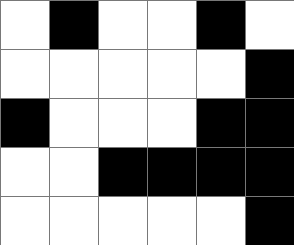[["white", "black", "white", "white", "black", "white"], ["white", "white", "white", "white", "white", "black"], ["black", "white", "white", "white", "black", "black"], ["white", "white", "black", "black", "black", "black"], ["white", "white", "white", "white", "white", "black"]]